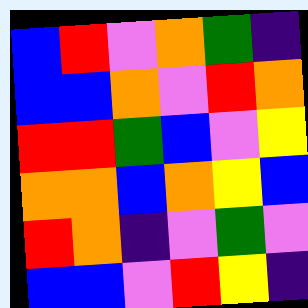[["blue", "red", "violet", "orange", "green", "indigo"], ["blue", "blue", "orange", "violet", "red", "orange"], ["red", "red", "green", "blue", "violet", "yellow"], ["orange", "orange", "blue", "orange", "yellow", "blue"], ["red", "orange", "indigo", "violet", "green", "violet"], ["blue", "blue", "violet", "red", "yellow", "indigo"]]